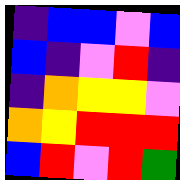[["indigo", "blue", "blue", "violet", "blue"], ["blue", "indigo", "violet", "red", "indigo"], ["indigo", "orange", "yellow", "yellow", "violet"], ["orange", "yellow", "red", "red", "red"], ["blue", "red", "violet", "red", "green"]]